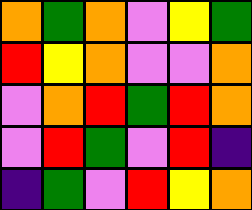[["orange", "green", "orange", "violet", "yellow", "green"], ["red", "yellow", "orange", "violet", "violet", "orange"], ["violet", "orange", "red", "green", "red", "orange"], ["violet", "red", "green", "violet", "red", "indigo"], ["indigo", "green", "violet", "red", "yellow", "orange"]]